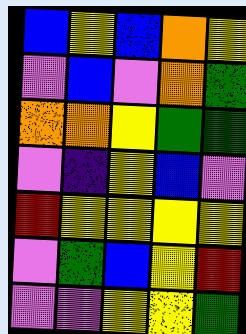[["blue", "yellow", "blue", "orange", "yellow"], ["violet", "blue", "violet", "orange", "green"], ["orange", "orange", "yellow", "green", "green"], ["violet", "indigo", "yellow", "blue", "violet"], ["red", "yellow", "yellow", "yellow", "yellow"], ["violet", "green", "blue", "yellow", "red"], ["violet", "violet", "yellow", "yellow", "green"]]